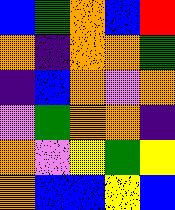[["blue", "green", "orange", "blue", "red"], ["orange", "indigo", "orange", "orange", "green"], ["indigo", "blue", "orange", "violet", "orange"], ["violet", "green", "orange", "orange", "indigo"], ["orange", "violet", "yellow", "green", "yellow"], ["orange", "blue", "blue", "yellow", "blue"]]